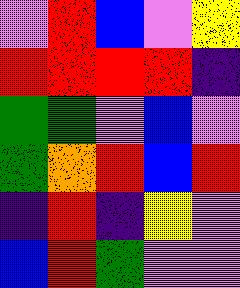[["violet", "red", "blue", "violet", "yellow"], ["red", "red", "red", "red", "indigo"], ["green", "green", "violet", "blue", "violet"], ["green", "orange", "red", "blue", "red"], ["indigo", "red", "indigo", "yellow", "violet"], ["blue", "red", "green", "violet", "violet"]]